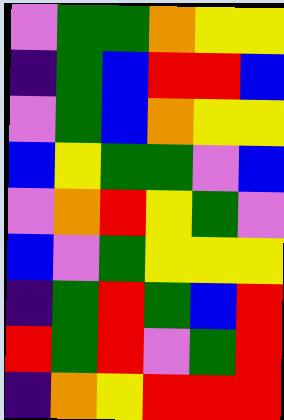[["violet", "green", "green", "orange", "yellow", "yellow"], ["indigo", "green", "blue", "red", "red", "blue"], ["violet", "green", "blue", "orange", "yellow", "yellow"], ["blue", "yellow", "green", "green", "violet", "blue"], ["violet", "orange", "red", "yellow", "green", "violet"], ["blue", "violet", "green", "yellow", "yellow", "yellow"], ["indigo", "green", "red", "green", "blue", "red"], ["red", "green", "red", "violet", "green", "red"], ["indigo", "orange", "yellow", "red", "red", "red"]]